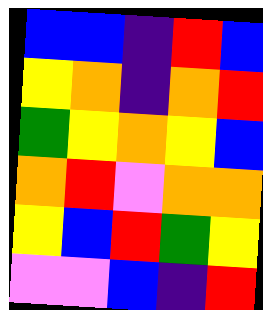[["blue", "blue", "indigo", "red", "blue"], ["yellow", "orange", "indigo", "orange", "red"], ["green", "yellow", "orange", "yellow", "blue"], ["orange", "red", "violet", "orange", "orange"], ["yellow", "blue", "red", "green", "yellow"], ["violet", "violet", "blue", "indigo", "red"]]